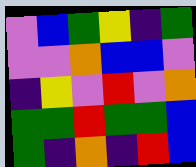[["violet", "blue", "green", "yellow", "indigo", "green"], ["violet", "violet", "orange", "blue", "blue", "violet"], ["indigo", "yellow", "violet", "red", "violet", "orange"], ["green", "green", "red", "green", "green", "blue"], ["green", "indigo", "orange", "indigo", "red", "blue"]]